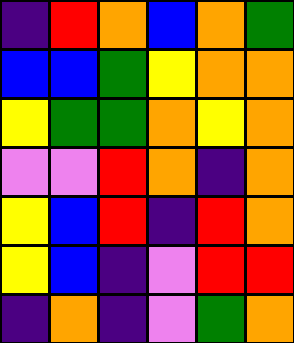[["indigo", "red", "orange", "blue", "orange", "green"], ["blue", "blue", "green", "yellow", "orange", "orange"], ["yellow", "green", "green", "orange", "yellow", "orange"], ["violet", "violet", "red", "orange", "indigo", "orange"], ["yellow", "blue", "red", "indigo", "red", "orange"], ["yellow", "blue", "indigo", "violet", "red", "red"], ["indigo", "orange", "indigo", "violet", "green", "orange"]]